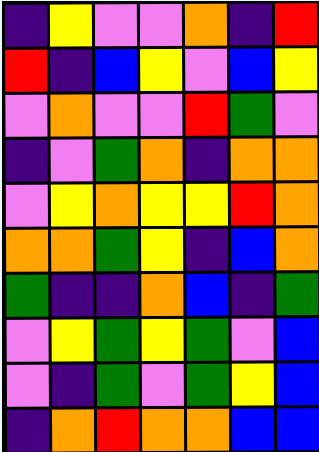[["indigo", "yellow", "violet", "violet", "orange", "indigo", "red"], ["red", "indigo", "blue", "yellow", "violet", "blue", "yellow"], ["violet", "orange", "violet", "violet", "red", "green", "violet"], ["indigo", "violet", "green", "orange", "indigo", "orange", "orange"], ["violet", "yellow", "orange", "yellow", "yellow", "red", "orange"], ["orange", "orange", "green", "yellow", "indigo", "blue", "orange"], ["green", "indigo", "indigo", "orange", "blue", "indigo", "green"], ["violet", "yellow", "green", "yellow", "green", "violet", "blue"], ["violet", "indigo", "green", "violet", "green", "yellow", "blue"], ["indigo", "orange", "red", "orange", "orange", "blue", "blue"]]